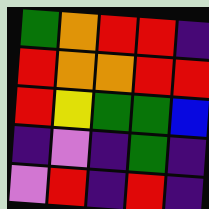[["green", "orange", "red", "red", "indigo"], ["red", "orange", "orange", "red", "red"], ["red", "yellow", "green", "green", "blue"], ["indigo", "violet", "indigo", "green", "indigo"], ["violet", "red", "indigo", "red", "indigo"]]